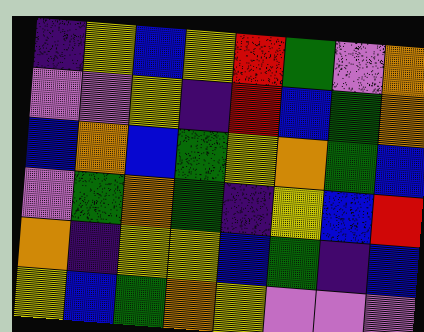[["indigo", "yellow", "blue", "yellow", "red", "green", "violet", "orange"], ["violet", "violet", "yellow", "indigo", "red", "blue", "green", "orange"], ["blue", "orange", "blue", "green", "yellow", "orange", "green", "blue"], ["violet", "green", "orange", "green", "indigo", "yellow", "blue", "red"], ["orange", "indigo", "yellow", "yellow", "blue", "green", "indigo", "blue"], ["yellow", "blue", "green", "orange", "yellow", "violet", "violet", "violet"]]